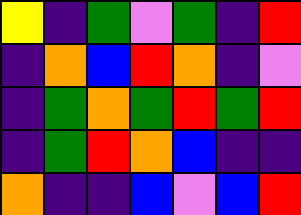[["yellow", "indigo", "green", "violet", "green", "indigo", "red"], ["indigo", "orange", "blue", "red", "orange", "indigo", "violet"], ["indigo", "green", "orange", "green", "red", "green", "red"], ["indigo", "green", "red", "orange", "blue", "indigo", "indigo"], ["orange", "indigo", "indigo", "blue", "violet", "blue", "red"]]